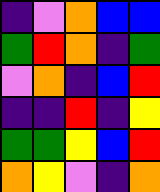[["indigo", "violet", "orange", "blue", "blue"], ["green", "red", "orange", "indigo", "green"], ["violet", "orange", "indigo", "blue", "red"], ["indigo", "indigo", "red", "indigo", "yellow"], ["green", "green", "yellow", "blue", "red"], ["orange", "yellow", "violet", "indigo", "orange"]]